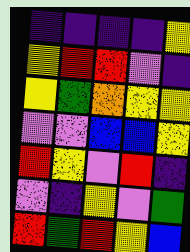[["indigo", "indigo", "indigo", "indigo", "yellow"], ["yellow", "red", "red", "violet", "indigo"], ["yellow", "green", "orange", "yellow", "yellow"], ["violet", "violet", "blue", "blue", "yellow"], ["red", "yellow", "violet", "red", "indigo"], ["violet", "indigo", "yellow", "violet", "green"], ["red", "green", "red", "yellow", "blue"]]